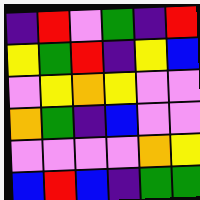[["indigo", "red", "violet", "green", "indigo", "red"], ["yellow", "green", "red", "indigo", "yellow", "blue"], ["violet", "yellow", "orange", "yellow", "violet", "violet"], ["orange", "green", "indigo", "blue", "violet", "violet"], ["violet", "violet", "violet", "violet", "orange", "yellow"], ["blue", "red", "blue", "indigo", "green", "green"]]